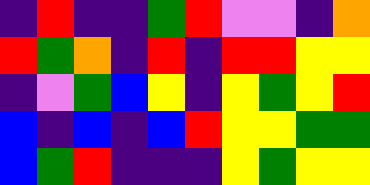[["indigo", "red", "indigo", "indigo", "green", "red", "violet", "violet", "indigo", "orange"], ["red", "green", "orange", "indigo", "red", "indigo", "red", "red", "yellow", "yellow"], ["indigo", "violet", "green", "blue", "yellow", "indigo", "yellow", "green", "yellow", "red"], ["blue", "indigo", "blue", "indigo", "blue", "red", "yellow", "yellow", "green", "green"], ["blue", "green", "red", "indigo", "indigo", "indigo", "yellow", "green", "yellow", "yellow"]]